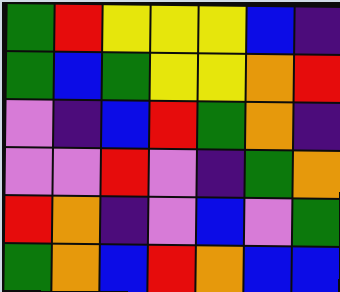[["green", "red", "yellow", "yellow", "yellow", "blue", "indigo"], ["green", "blue", "green", "yellow", "yellow", "orange", "red"], ["violet", "indigo", "blue", "red", "green", "orange", "indigo"], ["violet", "violet", "red", "violet", "indigo", "green", "orange"], ["red", "orange", "indigo", "violet", "blue", "violet", "green"], ["green", "orange", "blue", "red", "orange", "blue", "blue"]]